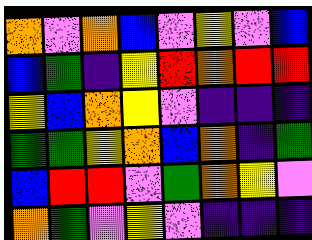[["orange", "violet", "orange", "blue", "violet", "yellow", "violet", "blue"], ["blue", "green", "indigo", "yellow", "red", "orange", "red", "red"], ["yellow", "blue", "orange", "yellow", "violet", "indigo", "indigo", "indigo"], ["green", "green", "yellow", "orange", "blue", "orange", "indigo", "green"], ["blue", "red", "red", "violet", "green", "orange", "yellow", "violet"], ["orange", "green", "violet", "yellow", "violet", "indigo", "indigo", "indigo"]]